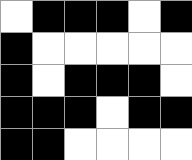[["white", "black", "black", "black", "white", "black"], ["black", "white", "white", "white", "white", "white"], ["black", "white", "black", "black", "black", "white"], ["black", "black", "black", "white", "black", "black"], ["black", "black", "white", "white", "white", "white"]]